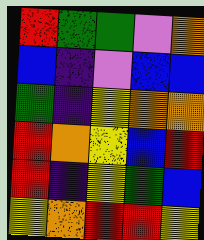[["red", "green", "green", "violet", "orange"], ["blue", "indigo", "violet", "blue", "blue"], ["green", "indigo", "yellow", "orange", "orange"], ["red", "orange", "yellow", "blue", "red"], ["red", "indigo", "yellow", "green", "blue"], ["yellow", "orange", "red", "red", "yellow"]]